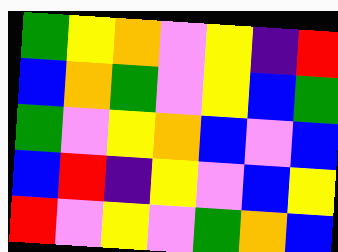[["green", "yellow", "orange", "violet", "yellow", "indigo", "red"], ["blue", "orange", "green", "violet", "yellow", "blue", "green"], ["green", "violet", "yellow", "orange", "blue", "violet", "blue"], ["blue", "red", "indigo", "yellow", "violet", "blue", "yellow"], ["red", "violet", "yellow", "violet", "green", "orange", "blue"]]